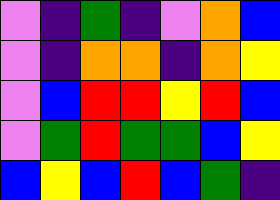[["violet", "indigo", "green", "indigo", "violet", "orange", "blue"], ["violet", "indigo", "orange", "orange", "indigo", "orange", "yellow"], ["violet", "blue", "red", "red", "yellow", "red", "blue"], ["violet", "green", "red", "green", "green", "blue", "yellow"], ["blue", "yellow", "blue", "red", "blue", "green", "indigo"]]